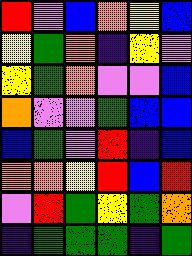[["red", "violet", "blue", "orange", "yellow", "blue"], ["yellow", "green", "orange", "indigo", "yellow", "violet"], ["yellow", "green", "orange", "violet", "violet", "blue"], ["orange", "violet", "violet", "green", "blue", "blue"], ["blue", "green", "violet", "red", "indigo", "blue"], ["orange", "orange", "yellow", "red", "blue", "red"], ["violet", "red", "green", "yellow", "green", "orange"], ["indigo", "green", "green", "green", "indigo", "green"]]